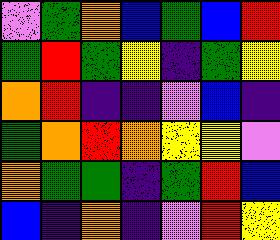[["violet", "green", "orange", "blue", "green", "blue", "red"], ["green", "red", "green", "yellow", "indigo", "green", "yellow"], ["orange", "red", "indigo", "indigo", "violet", "blue", "indigo"], ["green", "orange", "red", "orange", "yellow", "yellow", "violet"], ["orange", "green", "green", "indigo", "green", "red", "blue"], ["blue", "indigo", "orange", "indigo", "violet", "red", "yellow"]]